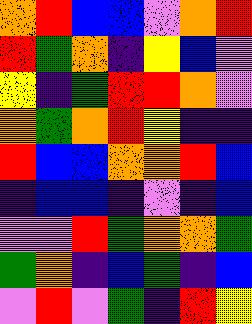[["orange", "red", "blue", "blue", "violet", "orange", "red"], ["red", "green", "orange", "indigo", "yellow", "blue", "violet"], ["yellow", "indigo", "green", "red", "red", "orange", "violet"], ["orange", "green", "orange", "red", "yellow", "indigo", "indigo"], ["red", "blue", "blue", "orange", "orange", "red", "blue"], ["indigo", "blue", "blue", "indigo", "violet", "indigo", "blue"], ["violet", "violet", "red", "green", "orange", "orange", "green"], ["green", "orange", "indigo", "blue", "green", "indigo", "blue"], ["violet", "red", "violet", "green", "indigo", "red", "yellow"]]